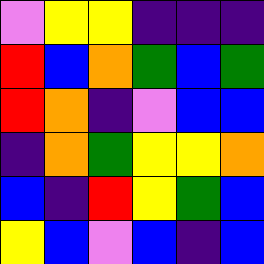[["violet", "yellow", "yellow", "indigo", "indigo", "indigo"], ["red", "blue", "orange", "green", "blue", "green"], ["red", "orange", "indigo", "violet", "blue", "blue"], ["indigo", "orange", "green", "yellow", "yellow", "orange"], ["blue", "indigo", "red", "yellow", "green", "blue"], ["yellow", "blue", "violet", "blue", "indigo", "blue"]]